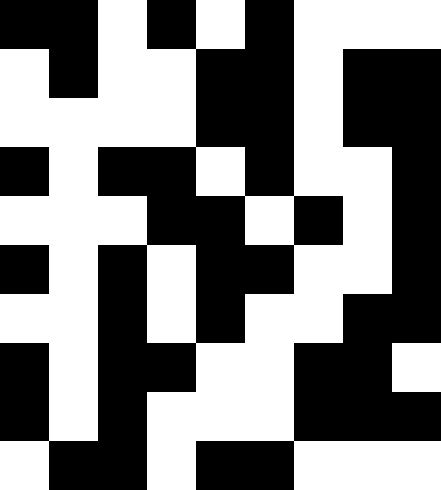[["black", "black", "white", "black", "white", "black", "white", "white", "white"], ["white", "black", "white", "white", "black", "black", "white", "black", "black"], ["white", "white", "white", "white", "black", "black", "white", "black", "black"], ["black", "white", "black", "black", "white", "black", "white", "white", "black"], ["white", "white", "white", "black", "black", "white", "black", "white", "black"], ["black", "white", "black", "white", "black", "black", "white", "white", "black"], ["white", "white", "black", "white", "black", "white", "white", "black", "black"], ["black", "white", "black", "black", "white", "white", "black", "black", "white"], ["black", "white", "black", "white", "white", "white", "black", "black", "black"], ["white", "black", "black", "white", "black", "black", "white", "white", "white"]]